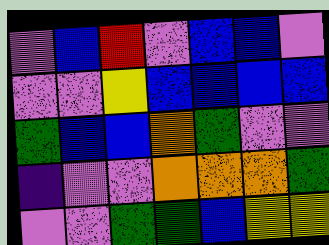[["violet", "blue", "red", "violet", "blue", "blue", "violet"], ["violet", "violet", "yellow", "blue", "blue", "blue", "blue"], ["green", "blue", "blue", "orange", "green", "violet", "violet"], ["indigo", "violet", "violet", "orange", "orange", "orange", "green"], ["violet", "violet", "green", "green", "blue", "yellow", "yellow"]]